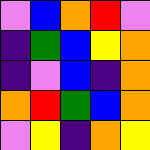[["violet", "blue", "orange", "red", "violet"], ["indigo", "green", "blue", "yellow", "orange"], ["indigo", "violet", "blue", "indigo", "orange"], ["orange", "red", "green", "blue", "orange"], ["violet", "yellow", "indigo", "orange", "yellow"]]